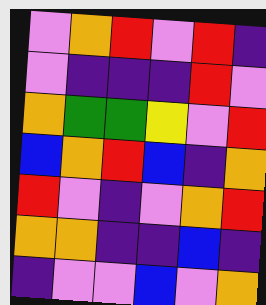[["violet", "orange", "red", "violet", "red", "indigo"], ["violet", "indigo", "indigo", "indigo", "red", "violet"], ["orange", "green", "green", "yellow", "violet", "red"], ["blue", "orange", "red", "blue", "indigo", "orange"], ["red", "violet", "indigo", "violet", "orange", "red"], ["orange", "orange", "indigo", "indigo", "blue", "indigo"], ["indigo", "violet", "violet", "blue", "violet", "orange"]]